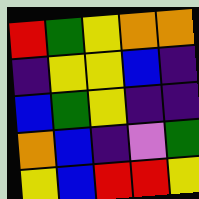[["red", "green", "yellow", "orange", "orange"], ["indigo", "yellow", "yellow", "blue", "indigo"], ["blue", "green", "yellow", "indigo", "indigo"], ["orange", "blue", "indigo", "violet", "green"], ["yellow", "blue", "red", "red", "yellow"]]